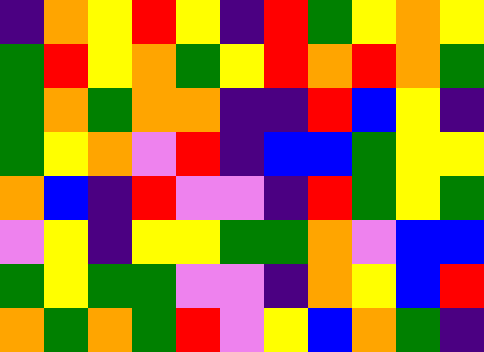[["indigo", "orange", "yellow", "red", "yellow", "indigo", "red", "green", "yellow", "orange", "yellow"], ["green", "red", "yellow", "orange", "green", "yellow", "red", "orange", "red", "orange", "green"], ["green", "orange", "green", "orange", "orange", "indigo", "indigo", "red", "blue", "yellow", "indigo"], ["green", "yellow", "orange", "violet", "red", "indigo", "blue", "blue", "green", "yellow", "yellow"], ["orange", "blue", "indigo", "red", "violet", "violet", "indigo", "red", "green", "yellow", "green"], ["violet", "yellow", "indigo", "yellow", "yellow", "green", "green", "orange", "violet", "blue", "blue"], ["green", "yellow", "green", "green", "violet", "violet", "indigo", "orange", "yellow", "blue", "red"], ["orange", "green", "orange", "green", "red", "violet", "yellow", "blue", "orange", "green", "indigo"]]